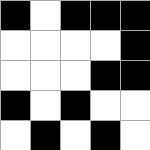[["black", "white", "black", "black", "black"], ["white", "white", "white", "white", "black"], ["white", "white", "white", "black", "black"], ["black", "white", "black", "white", "white"], ["white", "black", "white", "black", "white"]]